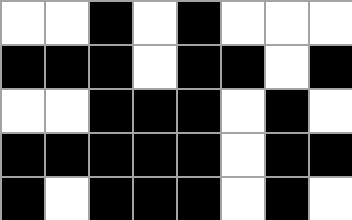[["white", "white", "black", "white", "black", "white", "white", "white"], ["black", "black", "black", "white", "black", "black", "white", "black"], ["white", "white", "black", "black", "black", "white", "black", "white"], ["black", "black", "black", "black", "black", "white", "black", "black"], ["black", "white", "black", "black", "black", "white", "black", "white"]]